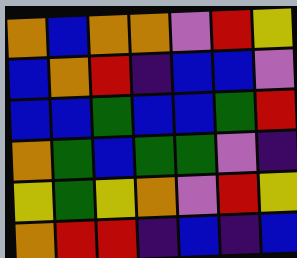[["orange", "blue", "orange", "orange", "violet", "red", "yellow"], ["blue", "orange", "red", "indigo", "blue", "blue", "violet"], ["blue", "blue", "green", "blue", "blue", "green", "red"], ["orange", "green", "blue", "green", "green", "violet", "indigo"], ["yellow", "green", "yellow", "orange", "violet", "red", "yellow"], ["orange", "red", "red", "indigo", "blue", "indigo", "blue"]]